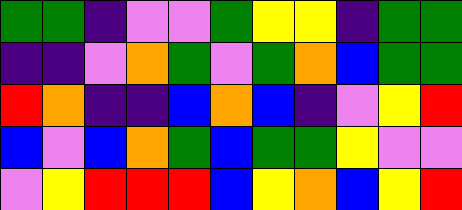[["green", "green", "indigo", "violet", "violet", "green", "yellow", "yellow", "indigo", "green", "green"], ["indigo", "indigo", "violet", "orange", "green", "violet", "green", "orange", "blue", "green", "green"], ["red", "orange", "indigo", "indigo", "blue", "orange", "blue", "indigo", "violet", "yellow", "red"], ["blue", "violet", "blue", "orange", "green", "blue", "green", "green", "yellow", "violet", "violet"], ["violet", "yellow", "red", "red", "red", "blue", "yellow", "orange", "blue", "yellow", "red"]]